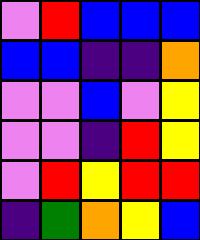[["violet", "red", "blue", "blue", "blue"], ["blue", "blue", "indigo", "indigo", "orange"], ["violet", "violet", "blue", "violet", "yellow"], ["violet", "violet", "indigo", "red", "yellow"], ["violet", "red", "yellow", "red", "red"], ["indigo", "green", "orange", "yellow", "blue"]]